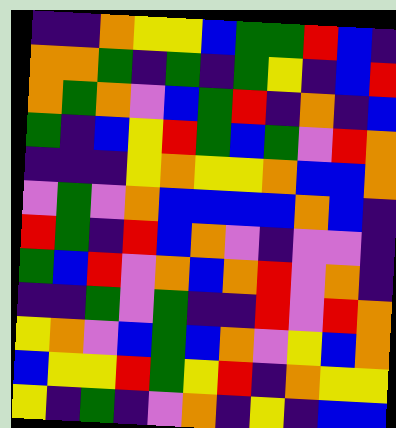[["indigo", "indigo", "orange", "yellow", "yellow", "blue", "green", "green", "red", "blue", "indigo"], ["orange", "orange", "green", "indigo", "green", "indigo", "green", "yellow", "indigo", "blue", "red"], ["orange", "green", "orange", "violet", "blue", "green", "red", "indigo", "orange", "indigo", "blue"], ["green", "indigo", "blue", "yellow", "red", "green", "blue", "green", "violet", "red", "orange"], ["indigo", "indigo", "indigo", "yellow", "orange", "yellow", "yellow", "orange", "blue", "blue", "orange"], ["violet", "green", "violet", "orange", "blue", "blue", "blue", "blue", "orange", "blue", "indigo"], ["red", "green", "indigo", "red", "blue", "orange", "violet", "indigo", "violet", "violet", "indigo"], ["green", "blue", "red", "violet", "orange", "blue", "orange", "red", "violet", "orange", "indigo"], ["indigo", "indigo", "green", "violet", "green", "indigo", "indigo", "red", "violet", "red", "orange"], ["yellow", "orange", "violet", "blue", "green", "blue", "orange", "violet", "yellow", "blue", "orange"], ["blue", "yellow", "yellow", "red", "green", "yellow", "red", "indigo", "orange", "yellow", "yellow"], ["yellow", "indigo", "green", "indigo", "violet", "orange", "indigo", "yellow", "indigo", "blue", "blue"]]